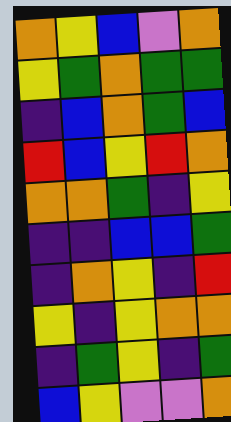[["orange", "yellow", "blue", "violet", "orange"], ["yellow", "green", "orange", "green", "green"], ["indigo", "blue", "orange", "green", "blue"], ["red", "blue", "yellow", "red", "orange"], ["orange", "orange", "green", "indigo", "yellow"], ["indigo", "indigo", "blue", "blue", "green"], ["indigo", "orange", "yellow", "indigo", "red"], ["yellow", "indigo", "yellow", "orange", "orange"], ["indigo", "green", "yellow", "indigo", "green"], ["blue", "yellow", "violet", "violet", "orange"]]